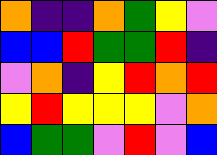[["orange", "indigo", "indigo", "orange", "green", "yellow", "violet"], ["blue", "blue", "red", "green", "green", "red", "indigo"], ["violet", "orange", "indigo", "yellow", "red", "orange", "red"], ["yellow", "red", "yellow", "yellow", "yellow", "violet", "orange"], ["blue", "green", "green", "violet", "red", "violet", "blue"]]